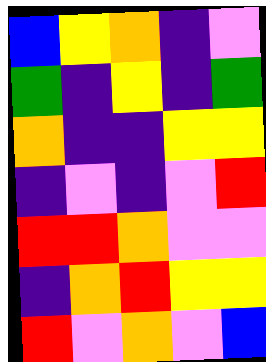[["blue", "yellow", "orange", "indigo", "violet"], ["green", "indigo", "yellow", "indigo", "green"], ["orange", "indigo", "indigo", "yellow", "yellow"], ["indigo", "violet", "indigo", "violet", "red"], ["red", "red", "orange", "violet", "violet"], ["indigo", "orange", "red", "yellow", "yellow"], ["red", "violet", "orange", "violet", "blue"]]